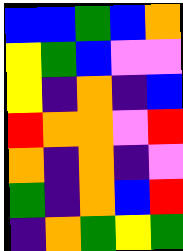[["blue", "blue", "green", "blue", "orange"], ["yellow", "green", "blue", "violet", "violet"], ["yellow", "indigo", "orange", "indigo", "blue"], ["red", "orange", "orange", "violet", "red"], ["orange", "indigo", "orange", "indigo", "violet"], ["green", "indigo", "orange", "blue", "red"], ["indigo", "orange", "green", "yellow", "green"]]